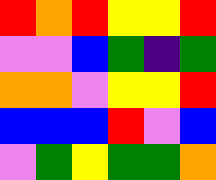[["red", "orange", "red", "yellow", "yellow", "red"], ["violet", "violet", "blue", "green", "indigo", "green"], ["orange", "orange", "violet", "yellow", "yellow", "red"], ["blue", "blue", "blue", "red", "violet", "blue"], ["violet", "green", "yellow", "green", "green", "orange"]]